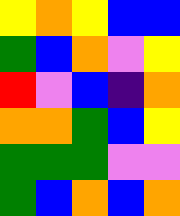[["yellow", "orange", "yellow", "blue", "blue"], ["green", "blue", "orange", "violet", "yellow"], ["red", "violet", "blue", "indigo", "orange"], ["orange", "orange", "green", "blue", "yellow"], ["green", "green", "green", "violet", "violet"], ["green", "blue", "orange", "blue", "orange"]]